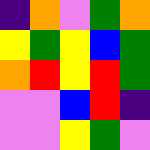[["indigo", "orange", "violet", "green", "orange"], ["yellow", "green", "yellow", "blue", "green"], ["orange", "red", "yellow", "red", "green"], ["violet", "violet", "blue", "red", "indigo"], ["violet", "violet", "yellow", "green", "violet"]]